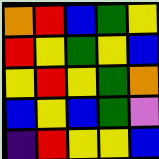[["orange", "red", "blue", "green", "yellow"], ["red", "yellow", "green", "yellow", "blue"], ["yellow", "red", "yellow", "green", "orange"], ["blue", "yellow", "blue", "green", "violet"], ["indigo", "red", "yellow", "yellow", "blue"]]